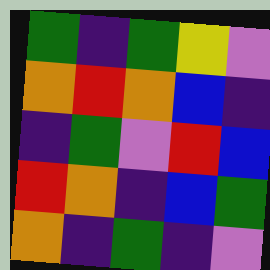[["green", "indigo", "green", "yellow", "violet"], ["orange", "red", "orange", "blue", "indigo"], ["indigo", "green", "violet", "red", "blue"], ["red", "orange", "indigo", "blue", "green"], ["orange", "indigo", "green", "indigo", "violet"]]